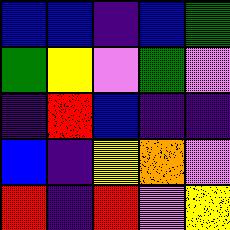[["blue", "blue", "indigo", "blue", "green"], ["green", "yellow", "violet", "green", "violet"], ["indigo", "red", "blue", "indigo", "indigo"], ["blue", "indigo", "yellow", "orange", "violet"], ["red", "indigo", "red", "violet", "yellow"]]